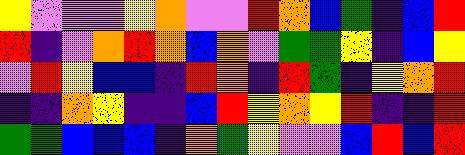[["yellow", "violet", "violet", "violet", "yellow", "orange", "violet", "violet", "red", "orange", "blue", "green", "indigo", "blue", "red"], ["red", "indigo", "violet", "orange", "red", "orange", "blue", "orange", "violet", "green", "green", "yellow", "indigo", "blue", "yellow"], ["violet", "red", "yellow", "blue", "blue", "indigo", "red", "orange", "indigo", "red", "green", "indigo", "yellow", "orange", "red"], ["indigo", "indigo", "orange", "yellow", "indigo", "indigo", "blue", "red", "yellow", "orange", "yellow", "red", "indigo", "indigo", "red"], ["green", "green", "blue", "blue", "blue", "indigo", "orange", "green", "yellow", "violet", "violet", "blue", "red", "blue", "red"]]